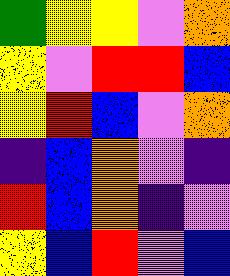[["green", "yellow", "yellow", "violet", "orange"], ["yellow", "violet", "red", "red", "blue"], ["yellow", "red", "blue", "violet", "orange"], ["indigo", "blue", "orange", "violet", "indigo"], ["red", "blue", "orange", "indigo", "violet"], ["yellow", "blue", "red", "violet", "blue"]]